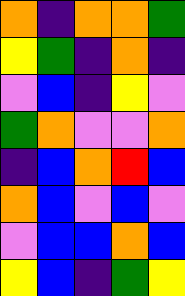[["orange", "indigo", "orange", "orange", "green"], ["yellow", "green", "indigo", "orange", "indigo"], ["violet", "blue", "indigo", "yellow", "violet"], ["green", "orange", "violet", "violet", "orange"], ["indigo", "blue", "orange", "red", "blue"], ["orange", "blue", "violet", "blue", "violet"], ["violet", "blue", "blue", "orange", "blue"], ["yellow", "blue", "indigo", "green", "yellow"]]